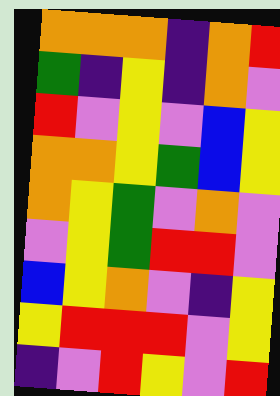[["orange", "orange", "orange", "indigo", "orange", "red"], ["green", "indigo", "yellow", "indigo", "orange", "violet"], ["red", "violet", "yellow", "violet", "blue", "yellow"], ["orange", "orange", "yellow", "green", "blue", "yellow"], ["orange", "yellow", "green", "violet", "orange", "violet"], ["violet", "yellow", "green", "red", "red", "violet"], ["blue", "yellow", "orange", "violet", "indigo", "yellow"], ["yellow", "red", "red", "red", "violet", "yellow"], ["indigo", "violet", "red", "yellow", "violet", "red"]]